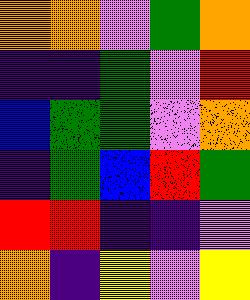[["orange", "orange", "violet", "green", "orange"], ["indigo", "indigo", "green", "violet", "red"], ["blue", "green", "green", "violet", "orange"], ["indigo", "green", "blue", "red", "green"], ["red", "red", "indigo", "indigo", "violet"], ["orange", "indigo", "yellow", "violet", "yellow"]]